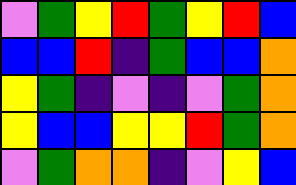[["violet", "green", "yellow", "red", "green", "yellow", "red", "blue"], ["blue", "blue", "red", "indigo", "green", "blue", "blue", "orange"], ["yellow", "green", "indigo", "violet", "indigo", "violet", "green", "orange"], ["yellow", "blue", "blue", "yellow", "yellow", "red", "green", "orange"], ["violet", "green", "orange", "orange", "indigo", "violet", "yellow", "blue"]]